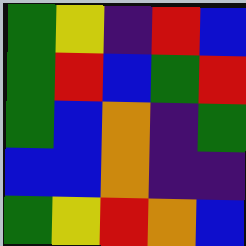[["green", "yellow", "indigo", "red", "blue"], ["green", "red", "blue", "green", "red"], ["green", "blue", "orange", "indigo", "green"], ["blue", "blue", "orange", "indigo", "indigo"], ["green", "yellow", "red", "orange", "blue"]]